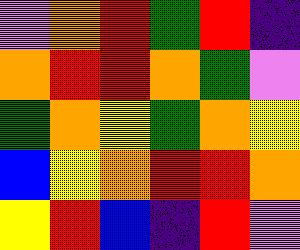[["violet", "orange", "red", "green", "red", "indigo"], ["orange", "red", "red", "orange", "green", "violet"], ["green", "orange", "yellow", "green", "orange", "yellow"], ["blue", "yellow", "orange", "red", "red", "orange"], ["yellow", "red", "blue", "indigo", "red", "violet"]]